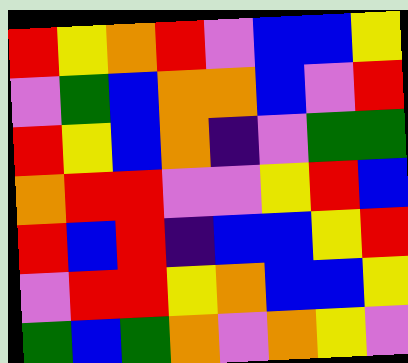[["red", "yellow", "orange", "red", "violet", "blue", "blue", "yellow"], ["violet", "green", "blue", "orange", "orange", "blue", "violet", "red"], ["red", "yellow", "blue", "orange", "indigo", "violet", "green", "green"], ["orange", "red", "red", "violet", "violet", "yellow", "red", "blue"], ["red", "blue", "red", "indigo", "blue", "blue", "yellow", "red"], ["violet", "red", "red", "yellow", "orange", "blue", "blue", "yellow"], ["green", "blue", "green", "orange", "violet", "orange", "yellow", "violet"]]